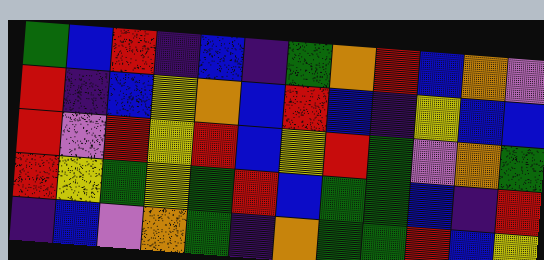[["green", "blue", "red", "indigo", "blue", "indigo", "green", "orange", "red", "blue", "orange", "violet"], ["red", "indigo", "blue", "yellow", "orange", "blue", "red", "blue", "indigo", "yellow", "blue", "blue"], ["red", "violet", "red", "yellow", "red", "blue", "yellow", "red", "green", "violet", "orange", "green"], ["red", "yellow", "green", "yellow", "green", "red", "blue", "green", "green", "blue", "indigo", "red"], ["indigo", "blue", "violet", "orange", "green", "indigo", "orange", "green", "green", "red", "blue", "yellow"]]